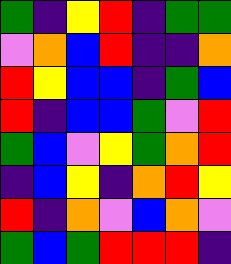[["green", "indigo", "yellow", "red", "indigo", "green", "green"], ["violet", "orange", "blue", "red", "indigo", "indigo", "orange"], ["red", "yellow", "blue", "blue", "indigo", "green", "blue"], ["red", "indigo", "blue", "blue", "green", "violet", "red"], ["green", "blue", "violet", "yellow", "green", "orange", "red"], ["indigo", "blue", "yellow", "indigo", "orange", "red", "yellow"], ["red", "indigo", "orange", "violet", "blue", "orange", "violet"], ["green", "blue", "green", "red", "red", "red", "indigo"]]